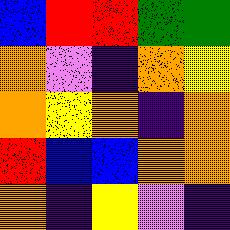[["blue", "red", "red", "green", "green"], ["orange", "violet", "indigo", "orange", "yellow"], ["orange", "yellow", "orange", "indigo", "orange"], ["red", "blue", "blue", "orange", "orange"], ["orange", "indigo", "yellow", "violet", "indigo"]]